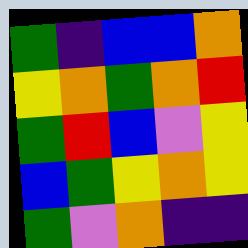[["green", "indigo", "blue", "blue", "orange"], ["yellow", "orange", "green", "orange", "red"], ["green", "red", "blue", "violet", "yellow"], ["blue", "green", "yellow", "orange", "yellow"], ["green", "violet", "orange", "indigo", "indigo"]]